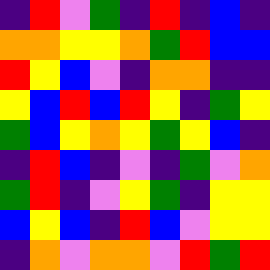[["indigo", "red", "violet", "green", "indigo", "red", "indigo", "blue", "indigo"], ["orange", "orange", "yellow", "yellow", "orange", "green", "red", "blue", "blue"], ["red", "yellow", "blue", "violet", "indigo", "orange", "orange", "indigo", "indigo"], ["yellow", "blue", "red", "blue", "red", "yellow", "indigo", "green", "yellow"], ["green", "blue", "yellow", "orange", "yellow", "green", "yellow", "blue", "indigo"], ["indigo", "red", "blue", "indigo", "violet", "indigo", "green", "violet", "orange"], ["green", "red", "indigo", "violet", "yellow", "green", "indigo", "yellow", "yellow"], ["blue", "yellow", "blue", "indigo", "red", "blue", "violet", "yellow", "yellow"], ["indigo", "orange", "violet", "orange", "orange", "violet", "red", "green", "red"]]